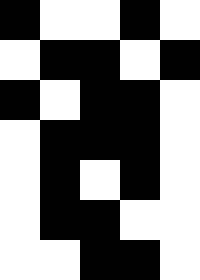[["black", "white", "white", "black", "white"], ["white", "black", "black", "white", "black"], ["black", "white", "black", "black", "white"], ["white", "black", "black", "black", "white"], ["white", "black", "white", "black", "white"], ["white", "black", "black", "white", "white"], ["white", "white", "black", "black", "white"]]